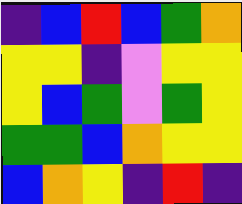[["indigo", "blue", "red", "blue", "green", "orange"], ["yellow", "yellow", "indigo", "violet", "yellow", "yellow"], ["yellow", "blue", "green", "violet", "green", "yellow"], ["green", "green", "blue", "orange", "yellow", "yellow"], ["blue", "orange", "yellow", "indigo", "red", "indigo"]]